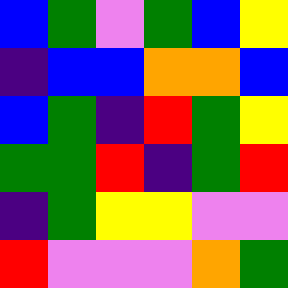[["blue", "green", "violet", "green", "blue", "yellow"], ["indigo", "blue", "blue", "orange", "orange", "blue"], ["blue", "green", "indigo", "red", "green", "yellow"], ["green", "green", "red", "indigo", "green", "red"], ["indigo", "green", "yellow", "yellow", "violet", "violet"], ["red", "violet", "violet", "violet", "orange", "green"]]